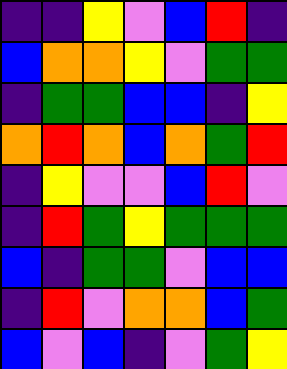[["indigo", "indigo", "yellow", "violet", "blue", "red", "indigo"], ["blue", "orange", "orange", "yellow", "violet", "green", "green"], ["indigo", "green", "green", "blue", "blue", "indigo", "yellow"], ["orange", "red", "orange", "blue", "orange", "green", "red"], ["indigo", "yellow", "violet", "violet", "blue", "red", "violet"], ["indigo", "red", "green", "yellow", "green", "green", "green"], ["blue", "indigo", "green", "green", "violet", "blue", "blue"], ["indigo", "red", "violet", "orange", "orange", "blue", "green"], ["blue", "violet", "blue", "indigo", "violet", "green", "yellow"]]